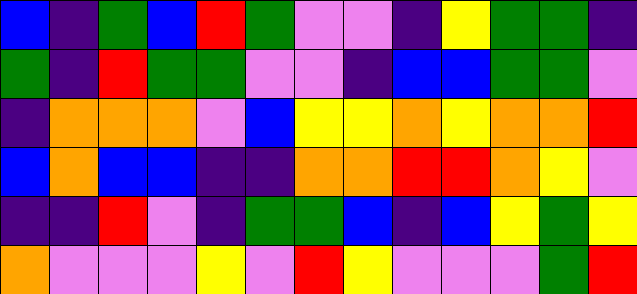[["blue", "indigo", "green", "blue", "red", "green", "violet", "violet", "indigo", "yellow", "green", "green", "indigo"], ["green", "indigo", "red", "green", "green", "violet", "violet", "indigo", "blue", "blue", "green", "green", "violet"], ["indigo", "orange", "orange", "orange", "violet", "blue", "yellow", "yellow", "orange", "yellow", "orange", "orange", "red"], ["blue", "orange", "blue", "blue", "indigo", "indigo", "orange", "orange", "red", "red", "orange", "yellow", "violet"], ["indigo", "indigo", "red", "violet", "indigo", "green", "green", "blue", "indigo", "blue", "yellow", "green", "yellow"], ["orange", "violet", "violet", "violet", "yellow", "violet", "red", "yellow", "violet", "violet", "violet", "green", "red"]]